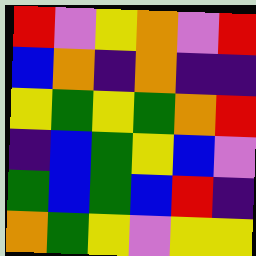[["red", "violet", "yellow", "orange", "violet", "red"], ["blue", "orange", "indigo", "orange", "indigo", "indigo"], ["yellow", "green", "yellow", "green", "orange", "red"], ["indigo", "blue", "green", "yellow", "blue", "violet"], ["green", "blue", "green", "blue", "red", "indigo"], ["orange", "green", "yellow", "violet", "yellow", "yellow"]]